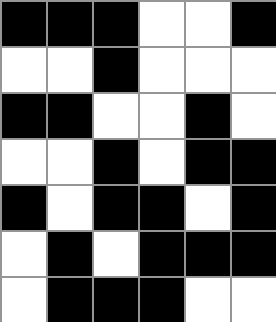[["black", "black", "black", "white", "white", "black"], ["white", "white", "black", "white", "white", "white"], ["black", "black", "white", "white", "black", "white"], ["white", "white", "black", "white", "black", "black"], ["black", "white", "black", "black", "white", "black"], ["white", "black", "white", "black", "black", "black"], ["white", "black", "black", "black", "white", "white"]]